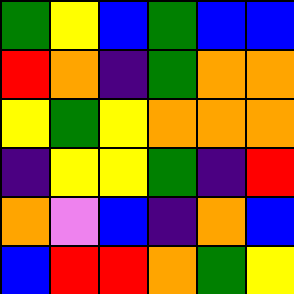[["green", "yellow", "blue", "green", "blue", "blue"], ["red", "orange", "indigo", "green", "orange", "orange"], ["yellow", "green", "yellow", "orange", "orange", "orange"], ["indigo", "yellow", "yellow", "green", "indigo", "red"], ["orange", "violet", "blue", "indigo", "orange", "blue"], ["blue", "red", "red", "orange", "green", "yellow"]]